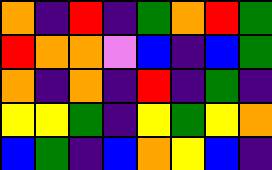[["orange", "indigo", "red", "indigo", "green", "orange", "red", "green"], ["red", "orange", "orange", "violet", "blue", "indigo", "blue", "green"], ["orange", "indigo", "orange", "indigo", "red", "indigo", "green", "indigo"], ["yellow", "yellow", "green", "indigo", "yellow", "green", "yellow", "orange"], ["blue", "green", "indigo", "blue", "orange", "yellow", "blue", "indigo"]]